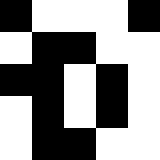[["black", "white", "white", "white", "black"], ["white", "black", "black", "white", "white"], ["black", "black", "white", "black", "white"], ["white", "black", "white", "black", "white"], ["white", "black", "black", "white", "white"]]